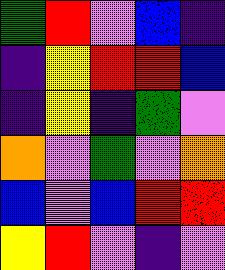[["green", "red", "violet", "blue", "indigo"], ["indigo", "yellow", "red", "red", "blue"], ["indigo", "yellow", "indigo", "green", "violet"], ["orange", "violet", "green", "violet", "orange"], ["blue", "violet", "blue", "red", "red"], ["yellow", "red", "violet", "indigo", "violet"]]